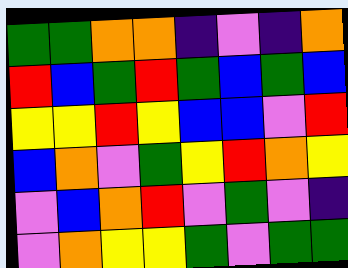[["green", "green", "orange", "orange", "indigo", "violet", "indigo", "orange"], ["red", "blue", "green", "red", "green", "blue", "green", "blue"], ["yellow", "yellow", "red", "yellow", "blue", "blue", "violet", "red"], ["blue", "orange", "violet", "green", "yellow", "red", "orange", "yellow"], ["violet", "blue", "orange", "red", "violet", "green", "violet", "indigo"], ["violet", "orange", "yellow", "yellow", "green", "violet", "green", "green"]]